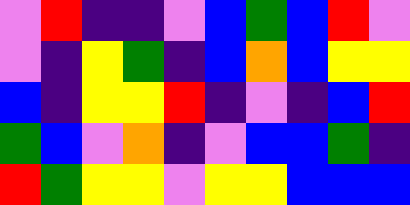[["violet", "red", "indigo", "indigo", "violet", "blue", "green", "blue", "red", "violet"], ["violet", "indigo", "yellow", "green", "indigo", "blue", "orange", "blue", "yellow", "yellow"], ["blue", "indigo", "yellow", "yellow", "red", "indigo", "violet", "indigo", "blue", "red"], ["green", "blue", "violet", "orange", "indigo", "violet", "blue", "blue", "green", "indigo"], ["red", "green", "yellow", "yellow", "violet", "yellow", "yellow", "blue", "blue", "blue"]]